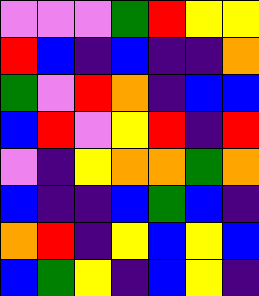[["violet", "violet", "violet", "green", "red", "yellow", "yellow"], ["red", "blue", "indigo", "blue", "indigo", "indigo", "orange"], ["green", "violet", "red", "orange", "indigo", "blue", "blue"], ["blue", "red", "violet", "yellow", "red", "indigo", "red"], ["violet", "indigo", "yellow", "orange", "orange", "green", "orange"], ["blue", "indigo", "indigo", "blue", "green", "blue", "indigo"], ["orange", "red", "indigo", "yellow", "blue", "yellow", "blue"], ["blue", "green", "yellow", "indigo", "blue", "yellow", "indigo"]]